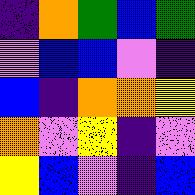[["indigo", "orange", "green", "blue", "green"], ["violet", "blue", "blue", "violet", "indigo"], ["blue", "indigo", "orange", "orange", "yellow"], ["orange", "violet", "yellow", "indigo", "violet"], ["yellow", "blue", "violet", "indigo", "blue"]]